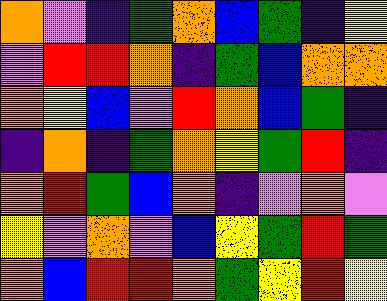[["orange", "violet", "indigo", "green", "orange", "blue", "green", "indigo", "yellow"], ["violet", "red", "red", "orange", "indigo", "green", "blue", "orange", "orange"], ["orange", "yellow", "blue", "violet", "red", "orange", "blue", "green", "indigo"], ["indigo", "orange", "indigo", "green", "orange", "yellow", "green", "red", "indigo"], ["orange", "red", "green", "blue", "orange", "indigo", "violet", "orange", "violet"], ["yellow", "violet", "orange", "violet", "blue", "yellow", "green", "red", "green"], ["orange", "blue", "red", "red", "orange", "green", "yellow", "red", "yellow"]]